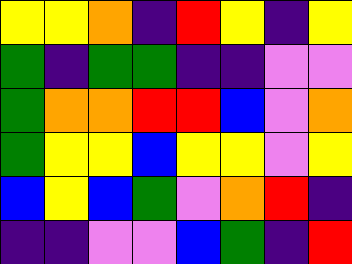[["yellow", "yellow", "orange", "indigo", "red", "yellow", "indigo", "yellow"], ["green", "indigo", "green", "green", "indigo", "indigo", "violet", "violet"], ["green", "orange", "orange", "red", "red", "blue", "violet", "orange"], ["green", "yellow", "yellow", "blue", "yellow", "yellow", "violet", "yellow"], ["blue", "yellow", "blue", "green", "violet", "orange", "red", "indigo"], ["indigo", "indigo", "violet", "violet", "blue", "green", "indigo", "red"]]